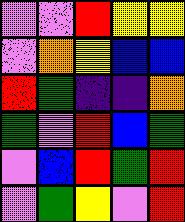[["violet", "violet", "red", "yellow", "yellow"], ["violet", "orange", "yellow", "blue", "blue"], ["red", "green", "indigo", "indigo", "orange"], ["green", "violet", "red", "blue", "green"], ["violet", "blue", "red", "green", "red"], ["violet", "green", "yellow", "violet", "red"]]